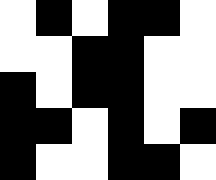[["white", "black", "white", "black", "black", "white"], ["white", "white", "black", "black", "white", "white"], ["black", "white", "black", "black", "white", "white"], ["black", "black", "white", "black", "white", "black"], ["black", "white", "white", "black", "black", "white"]]